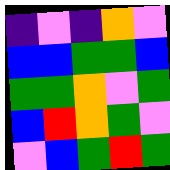[["indigo", "violet", "indigo", "orange", "violet"], ["blue", "blue", "green", "green", "blue"], ["green", "green", "orange", "violet", "green"], ["blue", "red", "orange", "green", "violet"], ["violet", "blue", "green", "red", "green"]]